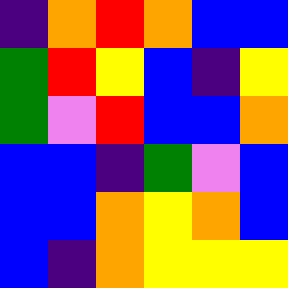[["indigo", "orange", "red", "orange", "blue", "blue"], ["green", "red", "yellow", "blue", "indigo", "yellow"], ["green", "violet", "red", "blue", "blue", "orange"], ["blue", "blue", "indigo", "green", "violet", "blue"], ["blue", "blue", "orange", "yellow", "orange", "blue"], ["blue", "indigo", "orange", "yellow", "yellow", "yellow"]]